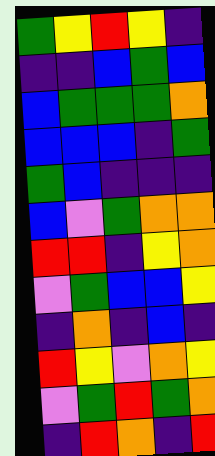[["green", "yellow", "red", "yellow", "indigo"], ["indigo", "indigo", "blue", "green", "blue"], ["blue", "green", "green", "green", "orange"], ["blue", "blue", "blue", "indigo", "green"], ["green", "blue", "indigo", "indigo", "indigo"], ["blue", "violet", "green", "orange", "orange"], ["red", "red", "indigo", "yellow", "orange"], ["violet", "green", "blue", "blue", "yellow"], ["indigo", "orange", "indigo", "blue", "indigo"], ["red", "yellow", "violet", "orange", "yellow"], ["violet", "green", "red", "green", "orange"], ["indigo", "red", "orange", "indigo", "red"]]